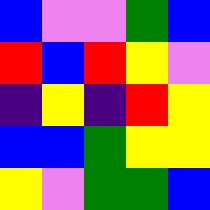[["blue", "violet", "violet", "green", "blue"], ["red", "blue", "red", "yellow", "violet"], ["indigo", "yellow", "indigo", "red", "yellow"], ["blue", "blue", "green", "yellow", "yellow"], ["yellow", "violet", "green", "green", "blue"]]